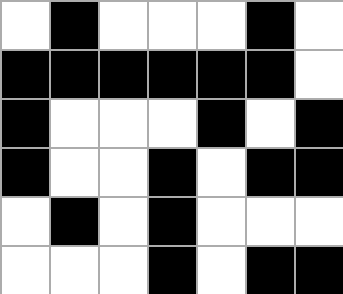[["white", "black", "white", "white", "white", "black", "white"], ["black", "black", "black", "black", "black", "black", "white"], ["black", "white", "white", "white", "black", "white", "black"], ["black", "white", "white", "black", "white", "black", "black"], ["white", "black", "white", "black", "white", "white", "white"], ["white", "white", "white", "black", "white", "black", "black"]]